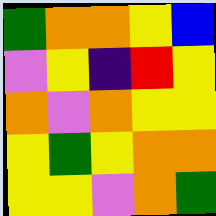[["green", "orange", "orange", "yellow", "blue"], ["violet", "yellow", "indigo", "red", "yellow"], ["orange", "violet", "orange", "yellow", "yellow"], ["yellow", "green", "yellow", "orange", "orange"], ["yellow", "yellow", "violet", "orange", "green"]]